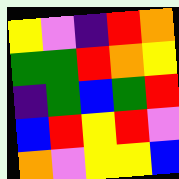[["yellow", "violet", "indigo", "red", "orange"], ["green", "green", "red", "orange", "yellow"], ["indigo", "green", "blue", "green", "red"], ["blue", "red", "yellow", "red", "violet"], ["orange", "violet", "yellow", "yellow", "blue"]]